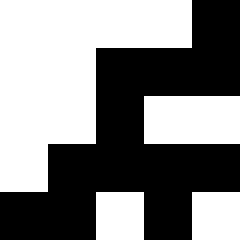[["white", "white", "white", "white", "black"], ["white", "white", "black", "black", "black"], ["white", "white", "black", "white", "white"], ["white", "black", "black", "black", "black"], ["black", "black", "white", "black", "white"]]